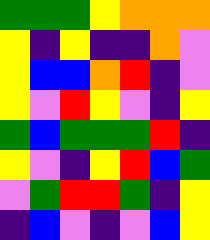[["green", "green", "green", "yellow", "orange", "orange", "orange"], ["yellow", "indigo", "yellow", "indigo", "indigo", "orange", "violet"], ["yellow", "blue", "blue", "orange", "red", "indigo", "violet"], ["yellow", "violet", "red", "yellow", "violet", "indigo", "yellow"], ["green", "blue", "green", "green", "green", "red", "indigo"], ["yellow", "violet", "indigo", "yellow", "red", "blue", "green"], ["violet", "green", "red", "red", "green", "indigo", "yellow"], ["indigo", "blue", "violet", "indigo", "violet", "blue", "yellow"]]